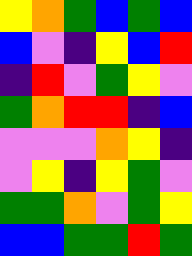[["yellow", "orange", "green", "blue", "green", "blue"], ["blue", "violet", "indigo", "yellow", "blue", "red"], ["indigo", "red", "violet", "green", "yellow", "violet"], ["green", "orange", "red", "red", "indigo", "blue"], ["violet", "violet", "violet", "orange", "yellow", "indigo"], ["violet", "yellow", "indigo", "yellow", "green", "violet"], ["green", "green", "orange", "violet", "green", "yellow"], ["blue", "blue", "green", "green", "red", "green"]]